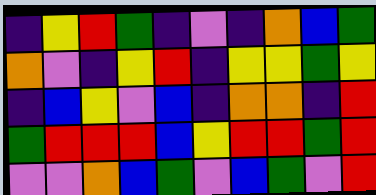[["indigo", "yellow", "red", "green", "indigo", "violet", "indigo", "orange", "blue", "green"], ["orange", "violet", "indigo", "yellow", "red", "indigo", "yellow", "yellow", "green", "yellow"], ["indigo", "blue", "yellow", "violet", "blue", "indigo", "orange", "orange", "indigo", "red"], ["green", "red", "red", "red", "blue", "yellow", "red", "red", "green", "red"], ["violet", "violet", "orange", "blue", "green", "violet", "blue", "green", "violet", "red"]]